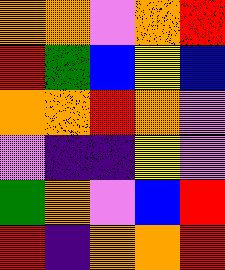[["orange", "orange", "violet", "orange", "red"], ["red", "green", "blue", "yellow", "blue"], ["orange", "orange", "red", "orange", "violet"], ["violet", "indigo", "indigo", "yellow", "violet"], ["green", "orange", "violet", "blue", "red"], ["red", "indigo", "orange", "orange", "red"]]